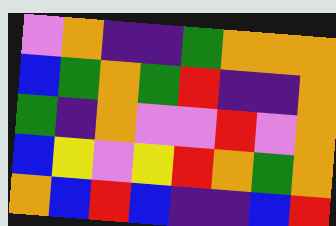[["violet", "orange", "indigo", "indigo", "green", "orange", "orange", "orange"], ["blue", "green", "orange", "green", "red", "indigo", "indigo", "orange"], ["green", "indigo", "orange", "violet", "violet", "red", "violet", "orange"], ["blue", "yellow", "violet", "yellow", "red", "orange", "green", "orange"], ["orange", "blue", "red", "blue", "indigo", "indigo", "blue", "red"]]